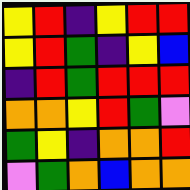[["yellow", "red", "indigo", "yellow", "red", "red"], ["yellow", "red", "green", "indigo", "yellow", "blue"], ["indigo", "red", "green", "red", "red", "red"], ["orange", "orange", "yellow", "red", "green", "violet"], ["green", "yellow", "indigo", "orange", "orange", "red"], ["violet", "green", "orange", "blue", "orange", "orange"]]